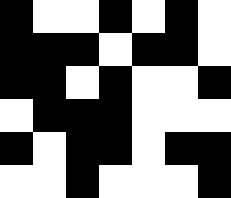[["black", "white", "white", "black", "white", "black", "white"], ["black", "black", "black", "white", "black", "black", "white"], ["black", "black", "white", "black", "white", "white", "black"], ["white", "black", "black", "black", "white", "white", "white"], ["black", "white", "black", "black", "white", "black", "black"], ["white", "white", "black", "white", "white", "white", "black"]]